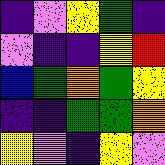[["indigo", "violet", "yellow", "green", "indigo"], ["violet", "indigo", "indigo", "yellow", "red"], ["blue", "green", "orange", "green", "yellow"], ["indigo", "indigo", "green", "green", "orange"], ["yellow", "violet", "indigo", "yellow", "violet"]]